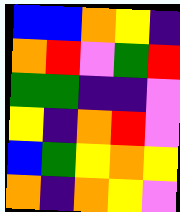[["blue", "blue", "orange", "yellow", "indigo"], ["orange", "red", "violet", "green", "red"], ["green", "green", "indigo", "indigo", "violet"], ["yellow", "indigo", "orange", "red", "violet"], ["blue", "green", "yellow", "orange", "yellow"], ["orange", "indigo", "orange", "yellow", "violet"]]